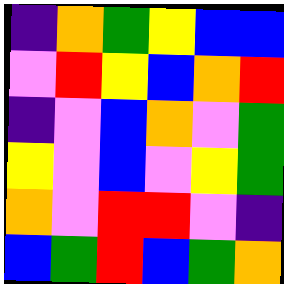[["indigo", "orange", "green", "yellow", "blue", "blue"], ["violet", "red", "yellow", "blue", "orange", "red"], ["indigo", "violet", "blue", "orange", "violet", "green"], ["yellow", "violet", "blue", "violet", "yellow", "green"], ["orange", "violet", "red", "red", "violet", "indigo"], ["blue", "green", "red", "blue", "green", "orange"]]